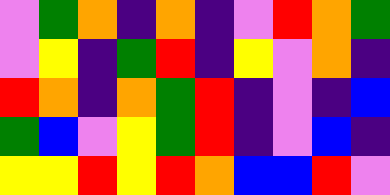[["violet", "green", "orange", "indigo", "orange", "indigo", "violet", "red", "orange", "green"], ["violet", "yellow", "indigo", "green", "red", "indigo", "yellow", "violet", "orange", "indigo"], ["red", "orange", "indigo", "orange", "green", "red", "indigo", "violet", "indigo", "blue"], ["green", "blue", "violet", "yellow", "green", "red", "indigo", "violet", "blue", "indigo"], ["yellow", "yellow", "red", "yellow", "red", "orange", "blue", "blue", "red", "violet"]]